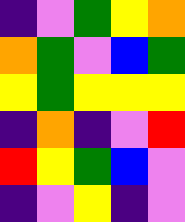[["indigo", "violet", "green", "yellow", "orange"], ["orange", "green", "violet", "blue", "green"], ["yellow", "green", "yellow", "yellow", "yellow"], ["indigo", "orange", "indigo", "violet", "red"], ["red", "yellow", "green", "blue", "violet"], ["indigo", "violet", "yellow", "indigo", "violet"]]